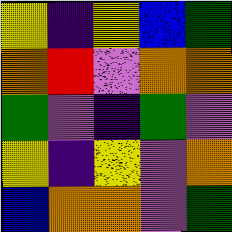[["yellow", "indigo", "yellow", "blue", "green"], ["orange", "red", "violet", "orange", "orange"], ["green", "violet", "indigo", "green", "violet"], ["yellow", "indigo", "yellow", "violet", "orange"], ["blue", "orange", "orange", "violet", "green"]]